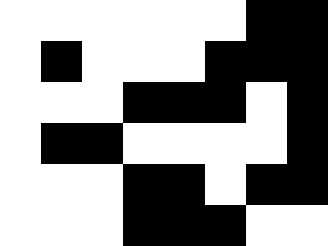[["white", "white", "white", "white", "white", "white", "black", "black"], ["white", "black", "white", "white", "white", "black", "black", "black"], ["white", "white", "white", "black", "black", "black", "white", "black"], ["white", "black", "black", "white", "white", "white", "white", "black"], ["white", "white", "white", "black", "black", "white", "black", "black"], ["white", "white", "white", "black", "black", "black", "white", "white"]]